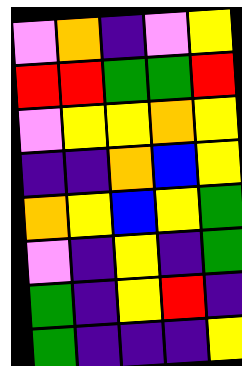[["violet", "orange", "indigo", "violet", "yellow"], ["red", "red", "green", "green", "red"], ["violet", "yellow", "yellow", "orange", "yellow"], ["indigo", "indigo", "orange", "blue", "yellow"], ["orange", "yellow", "blue", "yellow", "green"], ["violet", "indigo", "yellow", "indigo", "green"], ["green", "indigo", "yellow", "red", "indigo"], ["green", "indigo", "indigo", "indigo", "yellow"]]